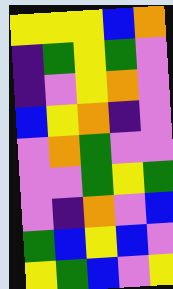[["yellow", "yellow", "yellow", "blue", "orange"], ["indigo", "green", "yellow", "green", "violet"], ["indigo", "violet", "yellow", "orange", "violet"], ["blue", "yellow", "orange", "indigo", "violet"], ["violet", "orange", "green", "violet", "violet"], ["violet", "violet", "green", "yellow", "green"], ["violet", "indigo", "orange", "violet", "blue"], ["green", "blue", "yellow", "blue", "violet"], ["yellow", "green", "blue", "violet", "yellow"]]